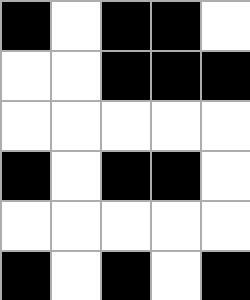[["black", "white", "black", "black", "white"], ["white", "white", "black", "black", "black"], ["white", "white", "white", "white", "white"], ["black", "white", "black", "black", "white"], ["white", "white", "white", "white", "white"], ["black", "white", "black", "white", "black"]]